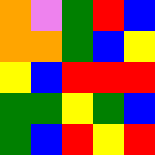[["orange", "violet", "green", "red", "blue"], ["orange", "orange", "green", "blue", "yellow"], ["yellow", "blue", "red", "red", "red"], ["green", "green", "yellow", "green", "blue"], ["green", "blue", "red", "yellow", "red"]]